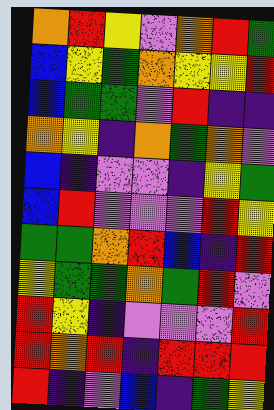[["orange", "red", "yellow", "violet", "orange", "red", "green"], ["blue", "yellow", "green", "orange", "yellow", "yellow", "red"], ["blue", "green", "green", "violet", "red", "indigo", "indigo"], ["orange", "yellow", "indigo", "orange", "green", "orange", "violet"], ["blue", "indigo", "violet", "violet", "indigo", "yellow", "green"], ["blue", "red", "violet", "violet", "violet", "red", "yellow"], ["green", "green", "orange", "red", "blue", "indigo", "red"], ["yellow", "green", "green", "orange", "green", "red", "violet"], ["red", "yellow", "indigo", "violet", "violet", "violet", "red"], ["red", "orange", "red", "indigo", "red", "red", "red"], ["red", "indigo", "violet", "blue", "indigo", "green", "yellow"]]